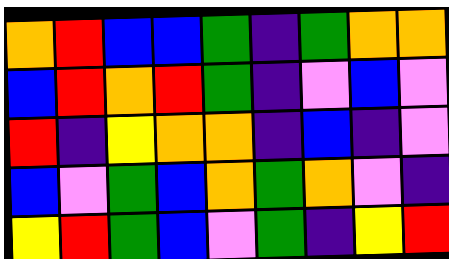[["orange", "red", "blue", "blue", "green", "indigo", "green", "orange", "orange"], ["blue", "red", "orange", "red", "green", "indigo", "violet", "blue", "violet"], ["red", "indigo", "yellow", "orange", "orange", "indigo", "blue", "indigo", "violet"], ["blue", "violet", "green", "blue", "orange", "green", "orange", "violet", "indigo"], ["yellow", "red", "green", "blue", "violet", "green", "indigo", "yellow", "red"]]